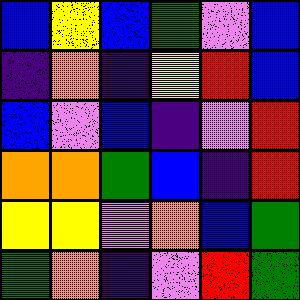[["blue", "yellow", "blue", "green", "violet", "blue"], ["indigo", "orange", "indigo", "yellow", "red", "blue"], ["blue", "violet", "blue", "indigo", "violet", "red"], ["orange", "orange", "green", "blue", "indigo", "red"], ["yellow", "yellow", "violet", "orange", "blue", "green"], ["green", "orange", "indigo", "violet", "red", "green"]]